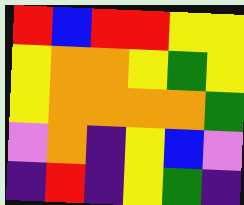[["red", "blue", "red", "red", "yellow", "yellow"], ["yellow", "orange", "orange", "yellow", "green", "yellow"], ["yellow", "orange", "orange", "orange", "orange", "green"], ["violet", "orange", "indigo", "yellow", "blue", "violet"], ["indigo", "red", "indigo", "yellow", "green", "indigo"]]